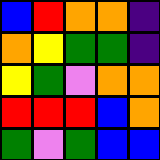[["blue", "red", "orange", "orange", "indigo"], ["orange", "yellow", "green", "green", "indigo"], ["yellow", "green", "violet", "orange", "orange"], ["red", "red", "red", "blue", "orange"], ["green", "violet", "green", "blue", "blue"]]